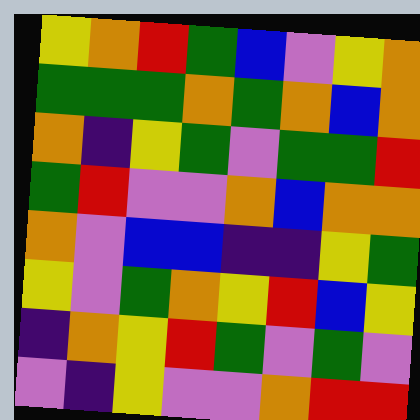[["yellow", "orange", "red", "green", "blue", "violet", "yellow", "orange"], ["green", "green", "green", "orange", "green", "orange", "blue", "orange"], ["orange", "indigo", "yellow", "green", "violet", "green", "green", "red"], ["green", "red", "violet", "violet", "orange", "blue", "orange", "orange"], ["orange", "violet", "blue", "blue", "indigo", "indigo", "yellow", "green"], ["yellow", "violet", "green", "orange", "yellow", "red", "blue", "yellow"], ["indigo", "orange", "yellow", "red", "green", "violet", "green", "violet"], ["violet", "indigo", "yellow", "violet", "violet", "orange", "red", "red"]]